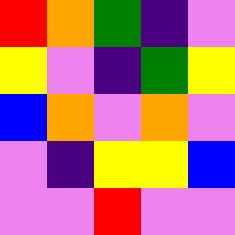[["red", "orange", "green", "indigo", "violet"], ["yellow", "violet", "indigo", "green", "yellow"], ["blue", "orange", "violet", "orange", "violet"], ["violet", "indigo", "yellow", "yellow", "blue"], ["violet", "violet", "red", "violet", "violet"]]